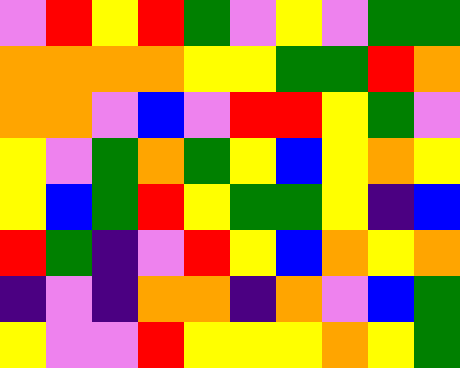[["violet", "red", "yellow", "red", "green", "violet", "yellow", "violet", "green", "green"], ["orange", "orange", "orange", "orange", "yellow", "yellow", "green", "green", "red", "orange"], ["orange", "orange", "violet", "blue", "violet", "red", "red", "yellow", "green", "violet"], ["yellow", "violet", "green", "orange", "green", "yellow", "blue", "yellow", "orange", "yellow"], ["yellow", "blue", "green", "red", "yellow", "green", "green", "yellow", "indigo", "blue"], ["red", "green", "indigo", "violet", "red", "yellow", "blue", "orange", "yellow", "orange"], ["indigo", "violet", "indigo", "orange", "orange", "indigo", "orange", "violet", "blue", "green"], ["yellow", "violet", "violet", "red", "yellow", "yellow", "yellow", "orange", "yellow", "green"]]